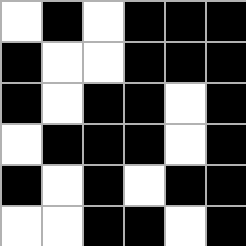[["white", "black", "white", "black", "black", "black"], ["black", "white", "white", "black", "black", "black"], ["black", "white", "black", "black", "white", "black"], ["white", "black", "black", "black", "white", "black"], ["black", "white", "black", "white", "black", "black"], ["white", "white", "black", "black", "white", "black"]]